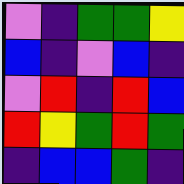[["violet", "indigo", "green", "green", "yellow"], ["blue", "indigo", "violet", "blue", "indigo"], ["violet", "red", "indigo", "red", "blue"], ["red", "yellow", "green", "red", "green"], ["indigo", "blue", "blue", "green", "indigo"]]